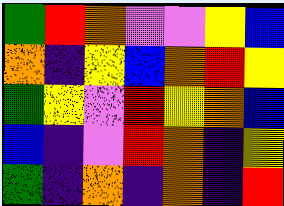[["green", "red", "orange", "violet", "violet", "yellow", "blue"], ["orange", "indigo", "yellow", "blue", "orange", "red", "yellow"], ["green", "yellow", "violet", "red", "yellow", "orange", "blue"], ["blue", "indigo", "violet", "red", "orange", "indigo", "yellow"], ["green", "indigo", "orange", "indigo", "orange", "indigo", "red"]]